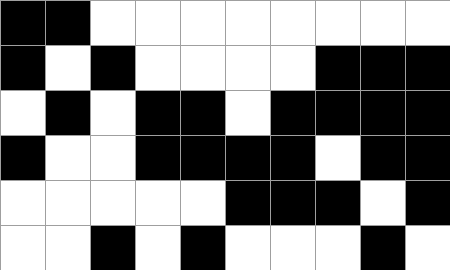[["black", "black", "white", "white", "white", "white", "white", "white", "white", "white"], ["black", "white", "black", "white", "white", "white", "white", "black", "black", "black"], ["white", "black", "white", "black", "black", "white", "black", "black", "black", "black"], ["black", "white", "white", "black", "black", "black", "black", "white", "black", "black"], ["white", "white", "white", "white", "white", "black", "black", "black", "white", "black"], ["white", "white", "black", "white", "black", "white", "white", "white", "black", "white"]]